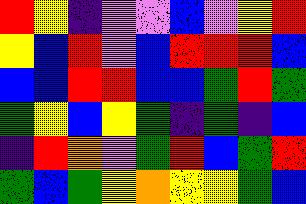[["red", "yellow", "indigo", "violet", "violet", "blue", "violet", "yellow", "red"], ["yellow", "blue", "red", "violet", "blue", "red", "red", "red", "blue"], ["blue", "blue", "red", "red", "blue", "blue", "green", "red", "green"], ["green", "yellow", "blue", "yellow", "green", "indigo", "green", "indigo", "blue"], ["indigo", "red", "orange", "violet", "green", "red", "blue", "green", "red"], ["green", "blue", "green", "yellow", "orange", "yellow", "yellow", "green", "blue"]]